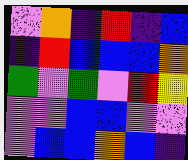[["violet", "orange", "indigo", "red", "indigo", "blue"], ["indigo", "red", "blue", "blue", "blue", "orange"], ["green", "violet", "green", "violet", "red", "yellow"], ["violet", "violet", "blue", "blue", "violet", "violet"], ["violet", "blue", "blue", "orange", "blue", "indigo"]]